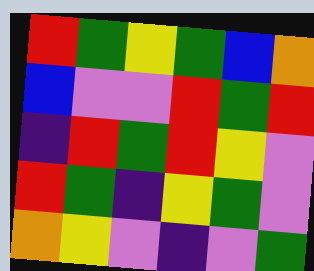[["red", "green", "yellow", "green", "blue", "orange"], ["blue", "violet", "violet", "red", "green", "red"], ["indigo", "red", "green", "red", "yellow", "violet"], ["red", "green", "indigo", "yellow", "green", "violet"], ["orange", "yellow", "violet", "indigo", "violet", "green"]]